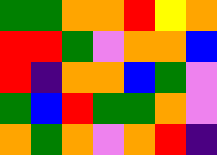[["green", "green", "orange", "orange", "red", "yellow", "orange"], ["red", "red", "green", "violet", "orange", "orange", "blue"], ["red", "indigo", "orange", "orange", "blue", "green", "violet"], ["green", "blue", "red", "green", "green", "orange", "violet"], ["orange", "green", "orange", "violet", "orange", "red", "indigo"]]